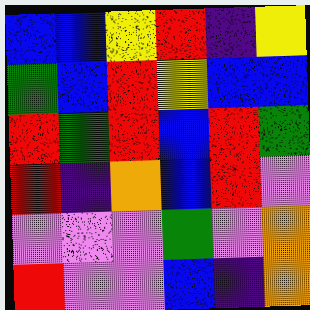[["blue", "blue", "yellow", "red", "indigo", "yellow"], ["green", "blue", "red", "yellow", "blue", "blue"], ["red", "green", "red", "blue", "red", "green"], ["red", "indigo", "orange", "blue", "red", "violet"], ["violet", "violet", "violet", "green", "violet", "orange"], ["red", "violet", "violet", "blue", "indigo", "orange"]]